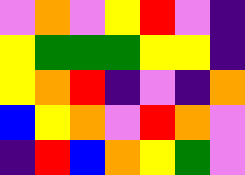[["violet", "orange", "violet", "yellow", "red", "violet", "indigo"], ["yellow", "green", "green", "green", "yellow", "yellow", "indigo"], ["yellow", "orange", "red", "indigo", "violet", "indigo", "orange"], ["blue", "yellow", "orange", "violet", "red", "orange", "violet"], ["indigo", "red", "blue", "orange", "yellow", "green", "violet"]]